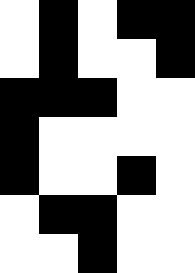[["white", "black", "white", "black", "black"], ["white", "black", "white", "white", "black"], ["black", "black", "black", "white", "white"], ["black", "white", "white", "white", "white"], ["black", "white", "white", "black", "white"], ["white", "black", "black", "white", "white"], ["white", "white", "black", "white", "white"]]